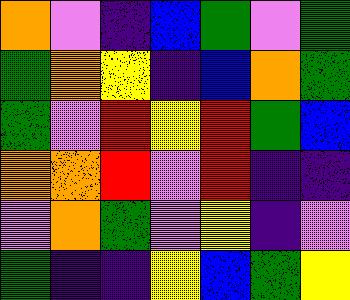[["orange", "violet", "indigo", "blue", "green", "violet", "green"], ["green", "orange", "yellow", "indigo", "blue", "orange", "green"], ["green", "violet", "red", "yellow", "red", "green", "blue"], ["orange", "orange", "red", "violet", "red", "indigo", "indigo"], ["violet", "orange", "green", "violet", "yellow", "indigo", "violet"], ["green", "indigo", "indigo", "yellow", "blue", "green", "yellow"]]